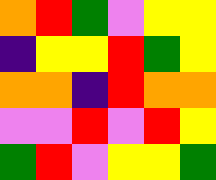[["orange", "red", "green", "violet", "yellow", "yellow"], ["indigo", "yellow", "yellow", "red", "green", "yellow"], ["orange", "orange", "indigo", "red", "orange", "orange"], ["violet", "violet", "red", "violet", "red", "yellow"], ["green", "red", "violet", "yellow", "yellow", "green"]]